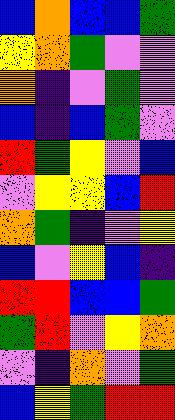[["blue", "orange", "blue", "blue", "green"], ["yellow", "orange", "green", "violet", "violet"], ["orange", "indigo", "violet", "green", "violet"], ["blue", "indigo", "blue", "green", "violet"], ["red", "green", "yellow", "violet", "blue"], ["violet", "yellow", "yellow", "blue", "red"], ["orange", "green", "indigo", "violet", "yellow"], ["blue", "violet", "yellow", "blue", "indigo"], ["red", "red", "blue", "blue", "green"], ["green", "red", "violet", "yellow", "orange"], ["violet", "indigo", "orange", "violet", "green"], ["blue", "yellow", "green", "red", "red"]]